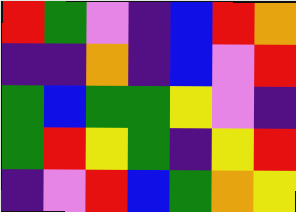[["red", "green", "violet", "indigo", "blue", "red", "orange"], ["indigo", "indigo", "orange", "indigo", "blue", "violet", "red"], ["green", "blue", "green", "green", "yellow", "violet", "indigo"], ["green", "red", "yellow", "green", "indigo", "yellow", "red"], ["indigo", "violet", "red", "blue", "green", "orange", "yellow"]]